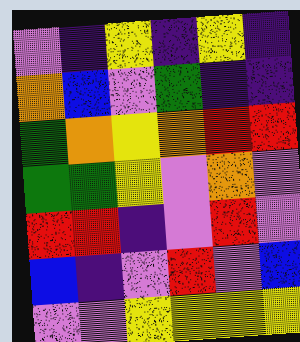[["violet", "indigo", "yellow", "indigo", "yellow", "indigo"], ["orange", "blue", "violet", "green", "indigo", "indigo"], ["green", "orange", "yellow", "orange", "red", "red"], ["green", "green", "yellow", "violet", "orange", "violet"], ["red", "red", "indigo", "violet", "red", "violet"], ["blue", "indigo", "violet", "red", "violet", "blue"], ["violet", "violet", "yellow", "yellow", "yellow", "yellow"]]